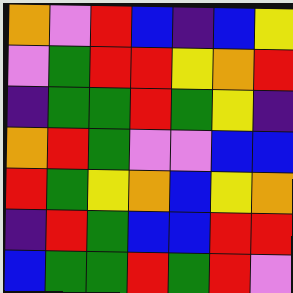[["orange", "violet", "red", "blue", "indigo", "blue", "yellow"], ["violet", "green", "red", "red", "yellow", "orange", "red"], ["indigo", "green", "green", "red", "green", "yellow", "indigo"], ["orange", "red", "green", "violet", "violet", "blue", "blue"], ["red", "green", "yellow", "orange", "blue", "yellow", "orange"], ["indigo", "red", "green", "blue", "blue", "red", "red"], ["blue", "green", "green", "red", "green", "red", "violet"]]